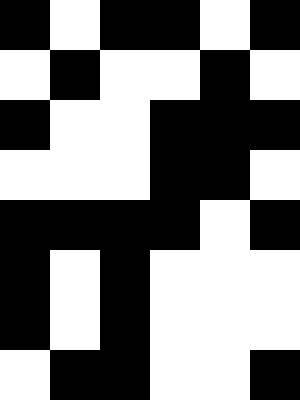[["black", "white", "black", "black", "white", "black"], ["white", "black", "white", "white", "black", "white"], ["black", "white", "white", "black", "black", "black"], ["white", "white", "white", "black", "black", "white"], ["black", "black", "black", "black", "white", "black"], ["black", "white", "black", "white", "white", "white"], ["black", "white", "black", "white", "white", "white"], ["white", "black", "black", "white", "white", "black"]]